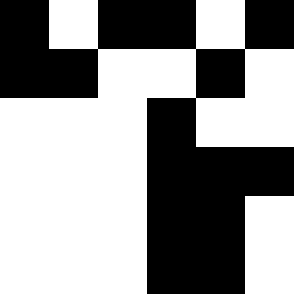[["black", "white", "black", "black", "white", "black"], ["black", "black", "white", "white", "black", "white"], ["white", "white", "white", "black", "white", "white"], ["white", "white", "white", "black", "black", "black"], ["white", "white", "white", "black", "black", "white"], ["white", "white", "white", "black", "black", "white"]]